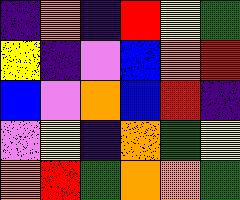[["indigo", "orange", "indigo", "red", "yellow", "green"], ["yellow", "indigo", "violet", "blue", "orange", "red"], ["blue", "violet", "orange", "blue", "red", "indigo"], ["violet", "yellow", "indigo", "orange", "green", "yellow"], ["orange", "red", "green", "orange", "orange", "green"]]